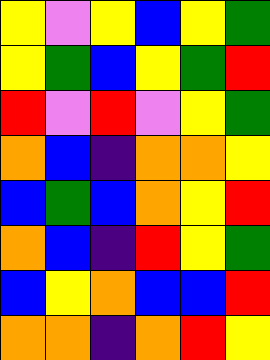[["yellow", "violet", "yellow", "blue", "yellow", "green"], ["yellow", "green", "blue", "yellow", "green", "red"], ["red", "violet", "red", "violet", "yellow", "green"], ["orange", "blue", "indigo", "orange", "orange", "yellow"], ["blue", "green", "blue", "orange", "yellow", "red"], ["orange", "blue", "indigo", "red", "yellow", "green"], ["blue", "yellow", "orange", "blue", "blue", "red"], ["orange", "orange", "indigo", "orange", "red", "yellow"]]